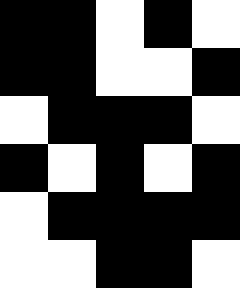[["black", "black", "white", "black", "white"], ["black", "black", "white", "white", "black"], ["white", "black", "black", "black", "white"], ["black", "white", "black", "white", "black"], ["white", "black", "black", "black", "black"], ["white", "white", "black", "black", "white"]]